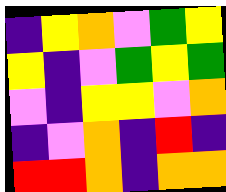[["indigo", "yellow", "orange", "violet", "green", "yellow"], ["yellow", "indigo", "violet", "green", "yellow", "green"], ["violet", "indigo", "yellow", "yellow", "violet", "orange"], ["indigo", "violet", "orange", "indigo", "red", "indigo"], ["red", "red", "orange", "indigo", "orange", "orange"]]